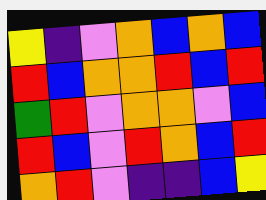[["yellow", "indigo", "violet", "orange", "blue", "orange", "blue"], ["red", "blue", "orange", "orange", "red", "blue", "red"], ["green", "red", "violet", "orange", "orange", "violet", "blue"], ["red", "blue", "violet", "red", "orange", "blue", "red"], ["orange", "red", "violet", "indigo", "indigo", "blue", "yellow"]]